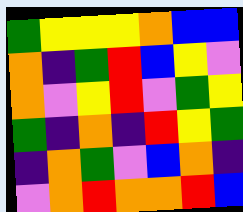[["green", "yellow", "yellow", "yellow", "orange", "blue", "blue"], ["orange", "indigo", "green", "red", "blue", "yellow", "violet"], ["orange", "violet", "yellow", "red", "violet", "green", "yellow"], ["green", "indigo", "orange", "indigo", "red", "yellow", "green"], ["indigo", "orange", "green", "violet", "blue", "orange", "indigo"], ["violet", "orange", "red", "orange", "orange", "red", "blue"]]